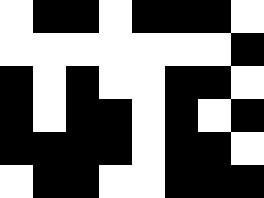[["white", "black", "black", "white", "black", "black", "black", "white"], ["white", "white", "white", "white", "white", "white", "white", "black"], ["black", "white", "black", "white", "white", "black", "black", "white"], ["black", "white", "black", "black", "white", "black", "white", "black"], ["black", "black", "black", "black", "white", "black", "black", "white"], ["white", "black", "black", "white", "white", "black", "black", "black"]]